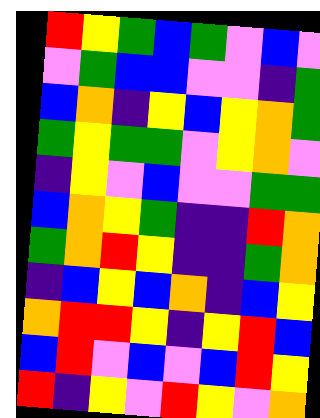[["red", "yellow", "green", "blue", "green", "violet", "blue", "violet"], ["violet", "green", "blue", "blue", "violet", "violet", "indigo", "green"], ["blue", "orange", "indigo", "yellow", "blue", "yellow", "orange", "green"], ["green", "yellow", "green", "green", "violet", "yellow", "orange", "violet"], ["indigo", "yellow", "violet", "blue", "violet", "violet", "green", "green"], ["blue", "orange", "yellow", "green", "indigo", "indigo", "red", "orange"], ["green", "orange", "red", "yellow", "indigo", "indigo", "green", "orange"], ["indigo", "blue", "yellow", "blue", "orange", "indigo", "blue", "yellow"], ["orange", "red", "red", "yellow", "indigo", "yellow", "red", "blue"], ["blue", "red", "violet", "blue", "violet", "blue", "red", "yellow"], ["red", "indigo", "yellow", "violet", "red", "yellow", "violet", "orange"]]